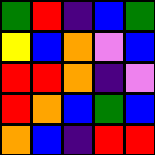[["green", "red", "indigo", "blue", "green"], ["yellow", "blue", "orange", "violet", "blue"], ["red", "red", "orange", "indigo", "violet"], ["red", "orange", "blue", "green", "blue"], ["orange", "blue", "indigo", "red", "red"]]